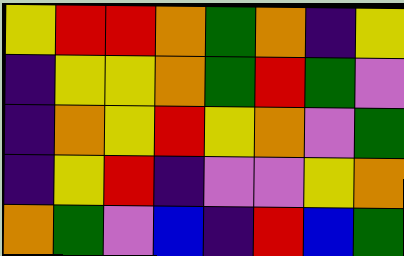[["yellow", "red", "red", "orange", "green", "orange", "indigo", "yellow"], ["indigo", "yellow", "yellow", "orange", "green", "red", "green", "violet"], ["indigo", "orange", "yellow", "red", "yellow", "orange", "violet", "green"], ["indigo", "yellow", "red", "indigo", "violet", "violet", "yellow", "orange"], ["orange", "green", "violet", "blue", "indigo", "red", "blue", "green"]]